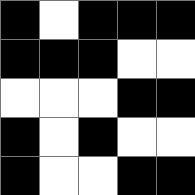[["black", "white", "black", "black", "black"], ["black", "black", "black", "white", "white"], ["white", "white", "white", "black", "black"], ["black", "white", "black", "white", "white"], ["black", "white", "white", "black", "black"]]